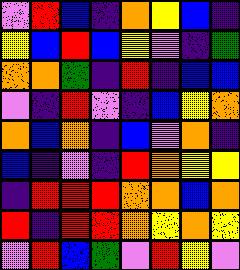[["violet", "red", "blue", "indigo", "orange", "yellow", "blue", "indigo"], ["yellow", "blue", "red", "blue", "yellow", "violet", "indigo", "green"], ["orange", "orange", "green", "indigo", "red", "indigo", "blue", "blue"], ["violet", "indigo", "red", "violet", "indigo", "blue", "yellow", "orange"], ["orange", "blue", "orange", "indigo", "blue", "violet", "orange", "indigo"], ["blue", "indigo", "violet", "indigo", "red", "orange", "yellow", "yellow"], ["indigo", "red", "red", "red", "orange", "orange", "blue", "orange"], ["red", "indigo", "red", "red", "orange", "yellow", "orange", "yellow"], ["violet", "red", "blue", "green", "violet", "red", "yellow", "violet"]]